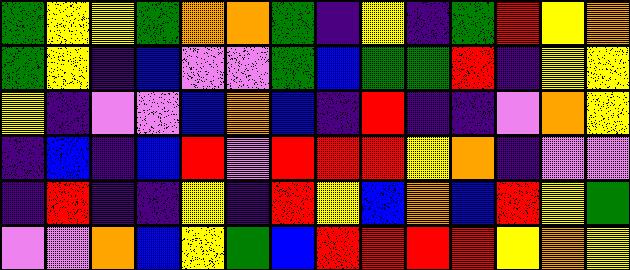[["green", "yellow", "yellow", "green", "orange", "orange", "green", "indigo", "yellow", "indigo", "green", "red", "yellow", "orange"], ["green", "yellow", "indigo", "blue", "violet", "violet", "green", "blue", "green", "green", "red", "indigo", "yellow", "yellow"], ["yellow", "indigo", "violet", "violet", "blue", "orange", "blue", "indigo", "red", "indigo", "indigo", "violet", "orange", "yellow"], ["indigo", "blue", "indigo", "blue", "red", "violet", "red", "red", "red", "yellow", "orange", "indigo", "violet", "violet"], ["indigo", "red", "indigo", "indigo", "yellow", "indigo", "red", "yellow", "blue", "orange", "blue", "red", "yellow", "green"], ["violet", "violet", "orange", "blue", "yellow", "green", "blue", "red", "red", "red", "red", "yellow", "orange", "yellow"]]